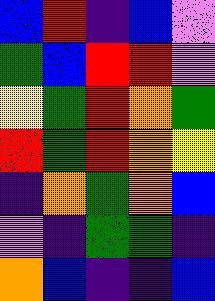[["blue", "red", "indigo", "blue", "violet"], ["green", "blue", "red", "red", "violet"], ["yellow", "green", "red", "orange", "green"], ["red", "green", "red", "orange", "yellow"], ["indigo", "orange", "green", "orange", "blue"], ["violet", "indigo", "green", "green", "indigo"], ["orange", "blue", "indigo", "indigo", "blue"]]